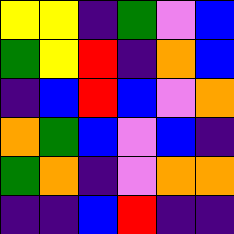[["yellow", "yellow", "indigo", "green", "violet", "blue"], ["green", "yellow", "red", "indigo", "orange", "blue"], ["indigo", "blue", "red", "blue", "violet", "orange"], ["orange", "green", "blue", "violet", "blue", "indigo"], ["green", "orange", "indigo", "violet", "orange", "orange"], ["indigo", "indigo", "blue", "red", "indigo", "indigo"]]